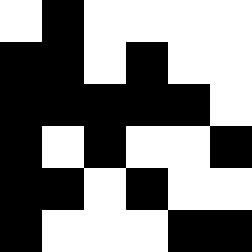[["white", "black", "white", "white", "white", "white"], ["black", "black", "white", "black", "white", "white"], ["black", "black", "black", "black", "black", "white"], ["black", "white", "black", "white", "white", "black"], ["black", "black", "white", "black", "white", "white"], ["black", "white", "white", "white", "black", "black"]]